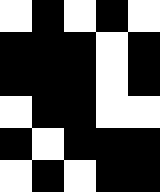[["white", "black", "white", "black", "white"], ["black", "black", "black", "white", "black"], ["black", "black", "black", "white", "black"], ["white", "black", "black", "white", "white"], ["black", "white", "black", "black", "black"], ["white", "black", "white", "black", "black"]]